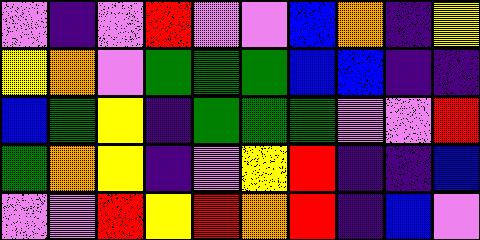[["violet", "indigo", "violet", "red", "violet", "violet", "blue", "orange", "indigo", "yellow"], ["yellow", "orange", "violet", "green", "green", "green", "blue", "blue", "indigo", "indigo"], ["blue", "green", "yellow", "indigo", "green", "green", "green", "violet", "violet", "red"], ["green", "orange", "yellow", "indigo", "violet", "yellow", "red", "indigo", "indigo", "blue"], ["violet", "violet", "red", "yellow", "red", "orange", "red", "indigo", "blue", "violet"]]